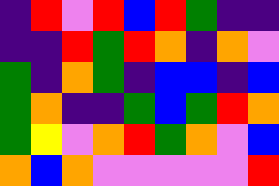[["indigo", "red", "violet", "red", "blue", "red", "green", "indigo", "indigo"], ["indigo", "indigo", "red", "green", "red", "orange", "indigo", "orange", "violet"], ["green", "indigo", "orange", "green", "indigo", "blue", "blue", "indigo", "blue"], ["green", "orange", "indigo", "indigo", "green", "blue", "green", "red", "orange"], ["green", "yellow", "violet", "orange", "red", "green", "orange", "violet", "blue"], ["orange", "blue", "orange", "violet", "violet", "violet", "violet", "violet", "red"]]